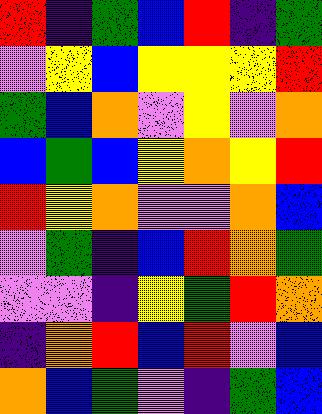[["red", "indigo", "green", "blue", "red", "indigo", "green"], ["violet", "yellow", "blue", "yellow", "yellow", "yellow", "red"], ["green", "blue", "orange", "violet", "yellow", "violet", "orange"], ["blue", "green", "blue", "yellow", "orange", "yellow", "red"], ["red", "yellow", "orange", "violet", "violet", "orange", "blue"], ["violet", "green", "indigo", "blue", "red", "orange", "green"], ["violet", "violet", "indigo", "yellow", "green", "red", "orange"], ["indigo", "orange", "red", "blue", "red", "violet", "blue"], ["orange", "blue", "green", "violet", "indigo", "green", "blue"]]